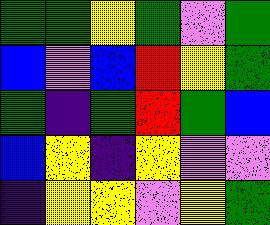[["green", "green", "yellow", "green", "violet", "green"], ["blue", "violet", "blue", "red", "yellow", "green"], ["green", "indigo", "green", "red", "green", "blue"], ["blue", "yellow", "indigo", "yellow", "violet", "violet"], ["indigo", "yellow", "yellow", "violet", "yellow", "green"]]